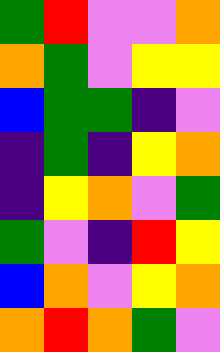[["green", "red", "violet", "violet", "orange"], ["orange", "green", "violet", "yellow", "yellow"], ["blue", "green", "green", "indigo", "violet"], ["indigo", "green", "indigo", "yellow", "orange"], ["indigo", "yellow", "orange", "violet", "green"], ["green", "violet", "indigo", "red", "yellow"], ["blue", "orange", "violet", "yellow", "orange"], ["orange", "red", "orange", "green", "violet"]]